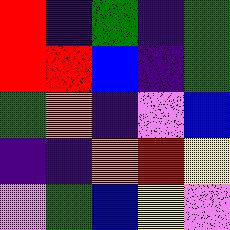[["red", "indigo", "green", "indigo", "green"], ["red", "red", "blue", "indigo", "green"], ["green", "orange", "indigo", "violet", "blue"], ["indigo", "indigo", "orange", "red", "yellow"], ["violet", "green", "blue", "yellow", "violet"]]